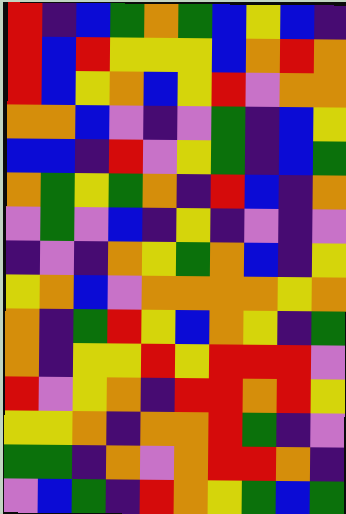[["red", "indigo", "blue", "green", "orange", "green", "blue", "yellow", "blue", "indigo"], ["red", "blue", "red", "yellow", "yellow", "yellow", "blue", "orange", "red", "orange"], ["red", "blue", "yellow", "orange", "blue", "yellow", "red", "violet", "orange", "orange"], ["orange", "orange", "blue", "violet", "indigo", "violet", "green", "indigo", "blue", "yellow"], ["blue", "blue", "indigo", "red", "violet", "yellow", "green", "indigo", "blue", "green"], ["orange", "green", "yellow", "green", "orange", "indigo", "red", "blue", "indigo", "orange"], ["violet", "green", "violet", "blue", "indigo", "yellow", "indigo", "violet", "indigo", "violet"], ["indigo", "violet", "indigo", "orange", "yellow", "green", "orange", "blue", "indigo", "yellow"], ["yellow", "orange", "blue", "violet", "orange", "orange", "orange", "orange", "yellow", "orange"], ["orange", "indigo", "green", "red", "yellow", "blue", "orange", "yellow", "indigo", "green"], ["orange", "indigo", "yellow", "yellow", "red", "yellow", "red", "red", "red", "violet"], ["red", "violet", "yellow", "orange", "indigo", "red", "red", "orange", "red", "yellow"], ["yellow", "yellow", "orange", "indigo", "orange", "orange", "red", "green", "indigo", "violet"], ["green", "green", "indigo", "orange", "violet", "orange", "red", "red", "orange", "indigo"], ["violet", "blue", "green", "indigo", "red", "orange", "yellow", "green", "blue", "green"]]